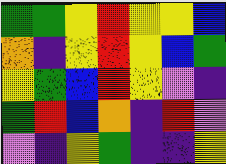[["green", "green", "yellow", "red", "yellow", "yellow", "blue"], ["orange", "indigo", "yellow", "red", "yellow", "blue", "green"], ["yellow", "green", "blue", "red", "yellow", "violet", "indigo"], ["green", "red", "blue", "orange", "indigo", "red", "violet"], ["violet", "indigo", "yellow", "green", "indigo", "indigo", "yellow"]]